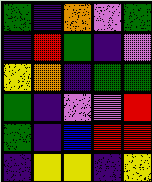[["green", "indigo", "orange", "violet", "green"], ["indigo", "red", "green", "indigo", "violet"], ["yellow", "orange", "indigo", "green", "green"], ["green", "indigo", "violet", "violet", "red"], ["green", "indigo", "blue", "red", "red"], ["indigo", "yellow", "yellow", "indigo", "yellow"]]